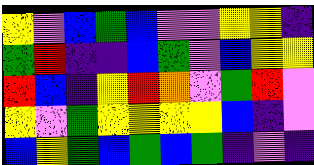[["yellow", "violet", "blue", "green", "blue", "violet", "violet", "yellow", "yellow", "indigo"], ["green", "red", "indigo", "indigo", "blue", "green", "violet", "blue", "yellow", "yellow"], ["red", "blue", "indigo", "yellow", "red", "orange", "violet", "green", "red", "violet"], ["yellow", "violet", "green", "yellow", "yellow", "yellow", "yellow", "blue", "indigo", "violet"], ["blue", "yellow", "green", "blue", "green", "blue", "green", "indigo", "violet", "indigo"]]